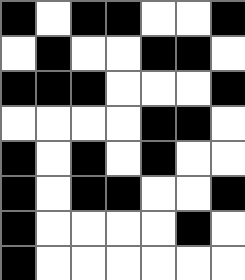[["black", "white", "black", "black", "white", "white", "black"], ["white", "black", "white", "white", "black", "black", "white"], ["black", "black", "black", "white", "white", "white", "black"], ["white", "white", "white", "white", "black", "black", "white"], ["black", "white", "black", "white", "black", "white", "white"], ["black", "white", "black", "black", "white", "white", "black"], ["black", "white", "white", "white", "white", "black", "white"], ["black", "white", "white", "white", "white", "white", "white"]]